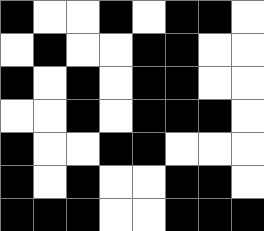[["black", "white", "white", "black", "white", "black", "black", "white"], ["white", "black", "white", "white", "black", "black", "white", "white"], ["black", "white", "black", "white", "black", "black", "white", "white"], ["white", "white", "black", "white", "black", "black", "black", "white"], ["black", "white", "white", "black", "black", "white", "white", "white"], ["black", "white", "black", "white", "white", "black", "black", "white"], ["black", "black", "black", "white", "white", "black", "black", "black"]]